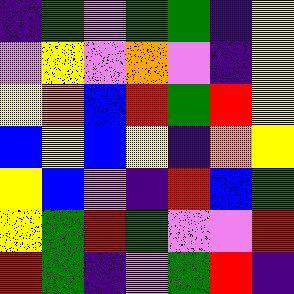[["indigo", "green", "violet", "green", "green", "indigo", "yellow"], ["violet", "yellow", "violet", "orange", "violet", "indigo", "yellow"], ["yellow", "orange", "blue", "red", "green", "red", "yellow"], ["blue", "yellow", "blue", "yellow", "indigo", "orange", "yellow"], ["yellow", "blue", "violet", "indigo", "red", "blue", "green"], ["yellow", "green", "red", "green", "violet", "violet", "red"], ["red", "green", "indigo", "violet", "green", "red", "indigo"]]